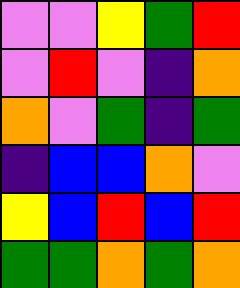[["violet", "violet", "yellow", "green", "red"], ["violet", "red", "violet", "indigo", "orange"], ["orange", "violet", "green", "indigo", "green"], ["indigo", "blue", "blue", "orange", "violet"], ["yellow", "blue", "red", "blue", "red"], ["green", "green", "orange", "green", "orange"]]